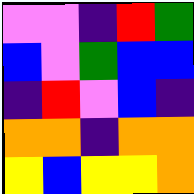[["violet", "violet", "indigo", "red", "green"], ["blue", "violet", "green", "blue", "blue"], ["indigo", "red", "violet", "blue", "indigo"], ["orange", "orange", "indigo", "orange", "orange"], ["yellow", "blue", "yellow", "yellow", "orange"]]